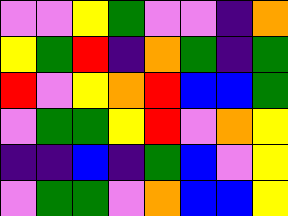[["violet", "violet", "yellow", "green", "violet", "violet", "indigo", "orange"], ["yellow", "green", "red", "indigo", "orange", "green", "indigo", "green"], ["red", "violet", "yellow", "orange", "red", "blue", "blue", "green"], ["violet", "green", "green", "yellow", "red", "violet", "orange", "yellow"], ["indigo", "indigo", "blue", "indigo", "green", "blue", "violet", "yellow"], ["violet", "green", "green", "violet", "orange", "blue", "blue", "yellow"]]